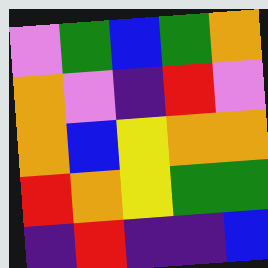[["violet", "green", "blue", "green", "orange"], ["orange", "violet", "indigo", "red", "violet"], ["orange", "blue", "yellow", "orange", "orange"], ["red", "orange", "yellow", "green", "green"], ["indigo", "red", "indigo", "indigo", "blue"]]